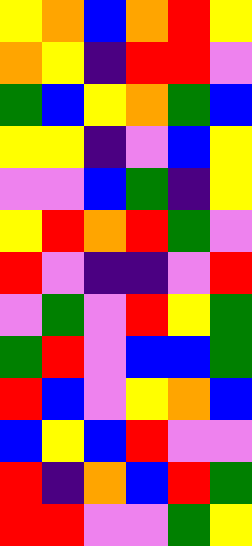[["yellow", "orange", "blue", "orange", "red", "yellow"], ["orange", "yellow", "indigo", "red", "red", "violet"], ["green", "blue", "yellow", "orange", "green", "blue"], ["yellow", "yellow", "indigo", "violet", "blue", "yellow"], ["violet", "violet", "blue", "green", "indigo", "yellow"], ["yellow", "red", "orange", "red", "green", "violet"], ["red", "violet", "indigo", "indigo", "violet", "red"], ["violet", "green", "violet", "red", "yellow", "green"], ["green", "red", "violet", "blue", "blue", "green"], ["red", "blue", "violet", "yellow", "orange", "blue"], ["blue", "yellow", "blue", "red", "violet", "violet"], ["red", "indigo", "orange", "blue", "red", "green"], ["red", "red", "violet", "violet", "green", "yellow"]]